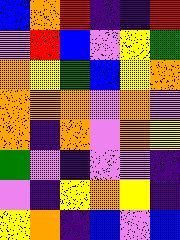[["blue", "orange", "red", "indigo", "indigo", "red"], ["violet", "red", "blue", "violet", "yellow", "green"], ["orange", "yellow", "green", "blue", "yellow", "orange"], ["orange", "orange", "orange", "violet", "orange", "violet"], ["orange", "indigo", "orange", "violet", "orange", "yellow"], ["green", "violet", "indigo", "violet", "violet", "indigo"], ["violet", "indigo", "yellow", "orange", "yellow", "indigo"], ["yellow", "orange", "indigo", "blue", "violet", "blue"]]